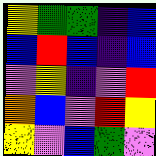[["yellow", "green", "green", "indigo", "blue"], ["blue", "red", "blue", "indigo", "blue"], ["violet", "yellow", "indigo", "violet", "red"], ["orange", "blue", "violet", "red", "yellow"], ["yellow", "violet", "blue", "green", "violet"]]